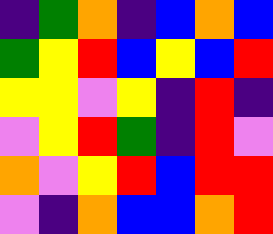[["indigo", "green", "orange", "indigo", "blue", "orange", "blue"], ["green", "yellow", "red", "blue", "yellow", "blue", "red"], ["yellow", "yellow", "violet", "yellow", "indigo", "red", "indigo"], ["violet", "yellow", "red", "green", "indigo", "red", "violet"], ["orange", "violet", "yellow", "red", "blue", "red", "red"], ["violet", "indigo", "orange", "blue", "blue", "orange", "red"]]